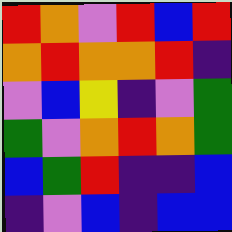[["red", "orange", "violet", "red", "blue", "red"], ["orange", "red", "orange", "orange", "red", "indigo"], ["violet", "blue", "yellow", "indigo", "violet", "green"], ["green", "violet", "orange", "red", "orange", "green"], ["blue", "green", "red", "indigo", "indigo", "blue"], ["indigo", "violet", "blue", "indigo", "blue", "blue"]]